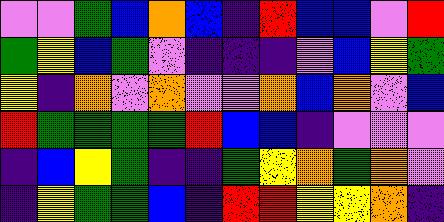[["violet", "violet", "green", "blue", "orange", "blue", "indigo", "red", "blue", "blue", "violet", "red"], ["green", "yellow", "blue", "green", "violet", "indigo", "indigo", "indigo", "violet", "blue", "yellow", "green"], ["yellow", "indigo", "orange", "violet", "orange", "violet", "violet", "orange", "blue", "orange", "violet", "blue"], ["red", "green", "green", "green", "green", "red", "blue", "blue", "indigo", "violet", "violet", "violet"], ["indigo", "blue", "yellow", "green", "indigo", "indigo", "green", "yellow", "orange", "green", "orange", "violet"], ["indigo", "yellow", "green", "green", "blue", "indigo", "red", "red", "yellow", "yellow", "orange", "indigo"]]